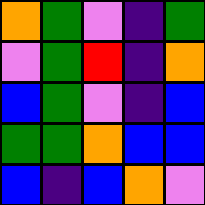[["orange", "green", "violet", "indigo", "green"], ["violet", "green", "red", "indigo", "orange"], ["blue", "green", "violet", "indigo", "blue"], ["green", "green", "orange", "blue", "blue"], ["blue", "indigo", "blue", "orange", "violet"]]